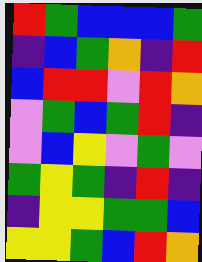[["red", "green", "blue", "blue", "blue", "green"], ["indigo", "blue", "green", "orange", "indigo", "red"], ["blue", "red", "red", "violet", "red", "orange"], ["violet", "green", "blue", "green", "red", "indigo"], ["violet", "blue", "yellow", "violet", "green", "violet"], ["green", "yellow", "green", "indigo", "red", "indigo"], ["indigo", "yellow", "yellow", "green", "green", "blue"], ["yellow", "yellow", "green", "blue", "red", "orange"]]